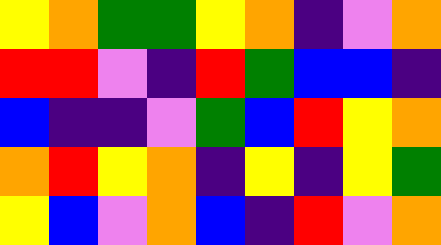[["yellow", "orange", "green", "green", "yellow", "orange", "indigo", "violet", "orange"], ["red", "red", "violet", "indigo", "red", "green", "blue", "blue", "indigo"], ["blue", "indigo", "indigo", "violet", "green", "blue", "red", "yellow", "orange"], ["orange", "red", "yellow", "orange", "indigo", "yellow", "indigo", "yellow", "green"], ["yellow", "blue", "violet", "orange", "blue", "indigo", "red", "violet", "orange"]]